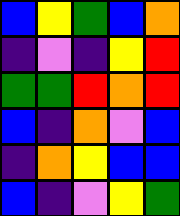[["blue", "yellow", "green", "blue", "orange"], ["indigo", "violet", "indigo", "yellow", "red"], ["green", "green", "red", "orange", "red"], ["blue", "indigo", "orange", "violet", "blue"], ["indigo", "orange", "yellow", "blue", "blue"], ["blue", "indigo", "violet", "yellow", "green"]]